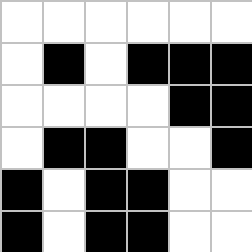[["white", "white", "white", "white", "white", "white"], ["white", "black", "white", "black", "black", "black"], ["white", "white", "white", "white", "black", "black"], ["white", "black", "black", "white", "white", "black"], ["black", "white", "black", "black", "white", "white"], ["black", "white", "black", "black", "white", "white"]]